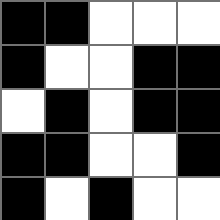[["black", "black", "white", "white", "white"], ["black", "white", "white", "black", "black"], ["white", "black", "white", "black", "black"], ["black", "black", "white", "white", "black"], ["black", "white", "black", "white", "white"]]